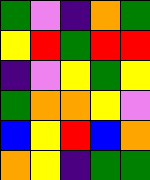[["green", "violet", "indigo", "orange", "green"], ["yellow", "red", "green", "red", "red"], ["indigo", "violet", "yellow", "green", "yellow"], ["green", "orange", "orange", "yellow", "violet"], ["blue", "yellow", "red", "blue", "orange"], ["orange", "yellow", "indigo", "green", "green"]]